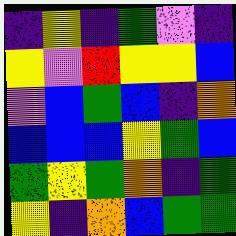[["indigo", "yellow", "indigo", "green", "violet", "indigo"], ["yellow", "violet", "red", "yellow", "yellow", "blue"], ["violet", "blue", "green", "blue", "indigo", "orange"], ["blue", "blue", "blue", "yellow", "green", "blue"], ["green", "yellow", "green", "orange", "indigo", "green"], ["yellow", "indigo", "orange", "blue", "green", "green"]]